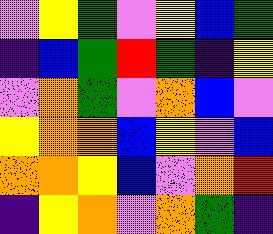[["violet", "yellow", "green", "violet", "yellow", "blue", "green"], ["indigo", "blue", "green", "red", "green", "indigo", "yellow"], ["violet", "orange", "green", "violet", "orange", "blue", "violet"], ["yellow", "orange", "orange", "blue", "yellow", "violet", "blue"], ["orange", "orange", "yellow", "blue", "violet", "orange", "red"], ["indigo", "yellow", "orange", "violet", "orange", "green", "indigo"]]